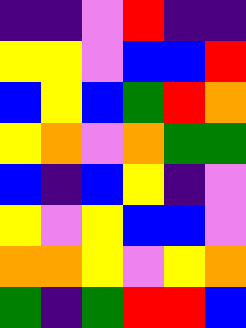[["indigo", "indigo", "violet", "red", "indigo", "indigo"], ["yellow", "yellow", "violet", "blue", "blue", "red"], ["blue", "yellow", "blue", "green", "red", "orange"], ["yellow", "orange", "violet", "orange", "green", "green"], ["blue", "indigo", "blue", "yellow", "indigo", "violet"], ["yellow", "violet", "yellow", "blue", "blue", "violet"], ["orange", "orange", "yellow", "violet", "yellow", "orange"], ["green", "indigo", "green", "red", "red", "blue"]]